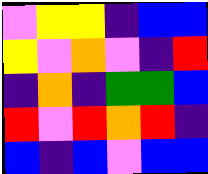[["violet", "yellow", "yellow", "indigo", "blue", "blue"], ["yellow", "violet", "orange", "violet", "indigo", "red"], ["indigo", "orange", "indigo", "green", "green", "blue"], ["red", "violet", "red", "orange", "red", "indigo"], ["blue", "indigo", "blue", "violet", "blue", "blue"]]